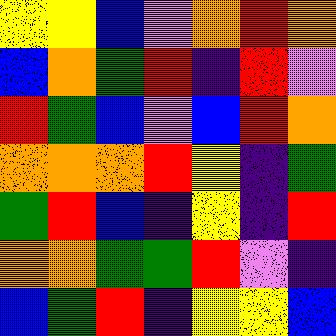[["yellow", "yellow", "blue", "violet", "orange", "red", "orange"], ["blue", "orange", "green", "red", "indigo", "red", "violet"], ["red", "green", "blue", "violet", "blue", "red", "orange"], ["orange", "orange", "orange", "red", "yellow", "indigo", "green"], ["green", "red", "blue", "indigo", "yellow", "indigo", "red"], ["orange", "orange", "green", "green", "red", "violet", "indigo"], ["blue", "green", "red", "indigo", "yellow", "yellow", "blue"]]